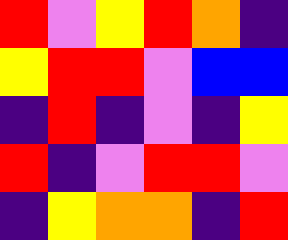[["red", "violet", "yellow", "red", "orange", "indigo"], ["yellow", "red", "red", "violet", "blue", "blue"], ["indigo", "red", "indigo", "violet", "indigo", "yellow"], ["red", "indigo", "violet", "red", "red", "violet"], ["indigo", "yellow", "orange", "orange", "indigo", "red"]]